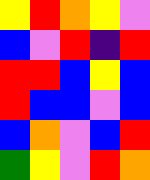[["yellow", "red", "orange", "yellow", "violet"], ["blue", "violet", "red", "indigo", "red"], ["red", "red", "blue", "yellow", "blue"], ["red", "blue", "blue", "violet", "blue"], ["blue", "orange", "violet", "blue", "red"], ["green", "yellow", "violet", "red", "orange"]]